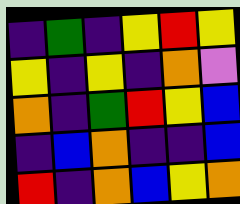[["indigo", "green", "indigo", "yellow", "red", "yellow"], ["yellow", "indigo", "yellow", "indigo", "orange", "violet"], ["orange", "indigo", "green", "red", "yellow", "blue"], ["indigo", "blue", "orange", "indigo", "indigo", "blue"], ["red", "indigo", "orange", "blue", "yellow", "orange"]]